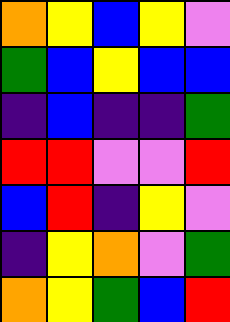[["orange", "yellow", "blue", "yellow", "violet"], ["green", "blue", "yellow", "blue", "blue"], ["indigo", "blue", "indigo", "indigo", "green"], ["red", "red", "violet", "violet", "red"], ["blue", "red", "indigo", "yellow", "violet"], ["indigo", "yellow", "orange", "violet", "green"], ["orange", "yellow", "green", "blue", "red"]]